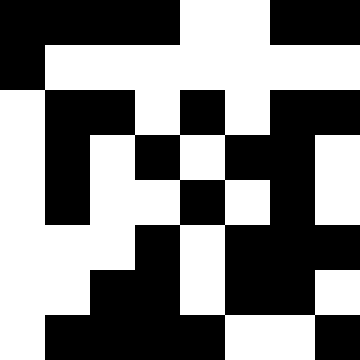[["black", "black", "black", "black", "white", "white", "black", "black"], ["black", "white", "white", "white", "white", "white", "white", "white"], ["white", "black", "black", "white", "black", "white", "black", "black"], ["white", "black", "white", "black", "white", "black", "black", "white"], ["white", "black", "white", "white", "black", "white", "black", "white"], ["white", "white", "white", "black", "white", "black", "black", "black"], ["white", "white", "black", "black", "white", "black", "black", "white"], ["white", "black", "black", "black", "black", "white", "white", "black"]]